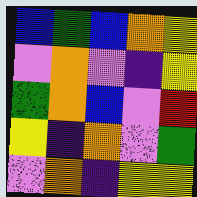[["blue", "green", "blue", "orange", "yellow"], ["violet", "orange", "violet", "indigo", "yellow"], ["green", "orange", "blue", "violet", "red"], ["yellow", "indigo", "orange", "violet", "green"], ["violet", "orange", "indigo", "yellow", "yellow"]]